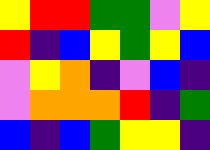[["yellow", "red", "red", "green", "green", "violet", "yellow"], ["red", "indigo", "blue", "yellow", "green", "yellow", "blue"], ["violet", "yellow", "orange", "indigo", "violet", "blue", "indigo"], ["violet", "orange", "orange", "orange", "red", "indigo", "green"], ["blue", "indigo", "blue", "green", "yellow", "yellow", "indigo"]]